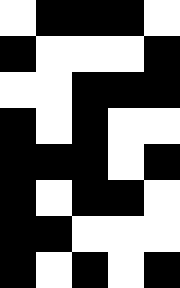[["white", "black", "black", "black", "white"], ["black", "white", "white", "white", "black"], ["white", "white", "black", "black", "black"], ["black", "white", "black", "white", "white"], ["black", "black", "black", "white", "black"], ["black", "white", "black", "black", "white"], ["black", "black", "white", "white", "white"], ["black", "white", "black", "white", "black"]]